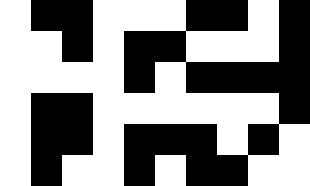[["white", "black", "black", "white", "white", "white", "black", "black", "white", "black"], ["white", "white", "black", "white", "black", "black", "white", "white", "white", "black"], ["white", "white", "white", "white", "black", "white", "black", "black", "black", "black"], ["white", "black", "black", "white", "white", "white", "white", "white", "white", "black"], ["white", "black", "black", "white", "black", "black", "black", "white", "black", "white"], ["white", "black", "white", "white", "black", "white", "black", "black", "white", "white"]]